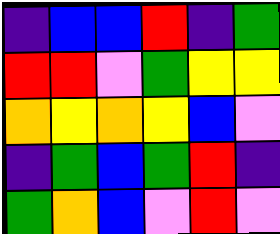[["indigo", "blue", "blue", "red", "indigo", "green"], ["red", "red", "violet", "green", "yellow", "yellow"], ["orange", "yellow", "orange", "yellow", "blue", "violet"], ["indigo", "green", "blue", "green", "red", "indigo"], ["green", "orange", "blue", "violet", "red", "violet"]]